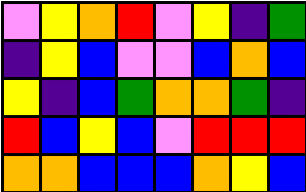[["violet", "yellow", "orange", "red", "violet", "yellow", "indigo", "green"], ["indigo", "yellow", "blue", "violet", "violet", "blue", "orange", "blue"], ["yellow", "indigo", "blue", "green", "orange", "orange", "green", "indigo"], ["red", "blue", "yellow", "blue", "violet", "red", "red", "red"], ["orange", "orange", "blue", "blue", "blue", "orange", "yellow", "blue"]]